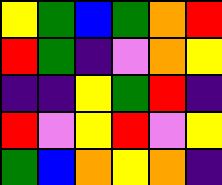[["yellow", "green", "blue", "green", "orange", "red"], ["red", "green", "indigo", "violet", "orange", "yellow"], ["indigo", "indigo", "yellow", "green", "red", "indigo"], ["red", "violet", "yellow", "red", "violet", "yellow"], ["green", "blue", "orange", "yellow", "orange", "indigo"]]